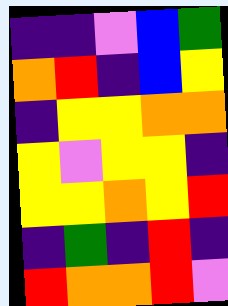[["indigo", "indigo", "violet", "blue", "green"], ["orange", "red", "indigo", "blue", "yellow"], ["indigo", "yellow", "yellow", "orange", "orange"], ["yellow", "violet", "yellow", "yellow", "indigo"], ["yellow", "yellow", "orange", "yellow", "red"], ["indigo", "green", "indigo", "red", "indigo"], ["red", "orange", "orange", "red", "violet"]]